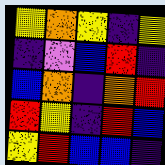[["yellow", "orange", "yellow", "indigo", "yellow"], ["indigo", "violet", "blue", "red", "indigo"], ["blue", "orange", "indigo", "orange", "red"], ["red", "yellow", "indigo", "red", "blue"], ["yellow", "red", "blue", "blue", "indigo"]]